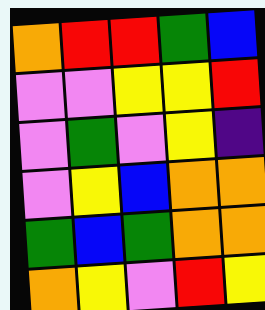[["orange", "red", "red", "green", "blue"], ["violet", "violet", "yellow", "yellow", "red"], ["violet", "green", "violet", "yellow", "indigo"], ["violet", "yellow", "blue", "orange", "orange"], ["green", "blue", "green", "orange", "orange"], ["orange", "yellow", "violet", "red", "yellow"]]